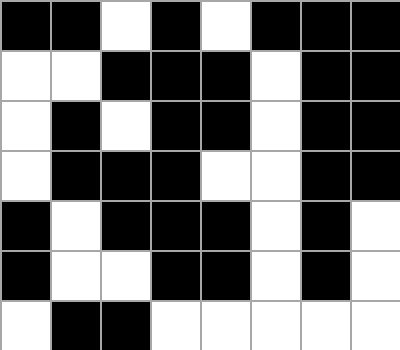[["black", "black", "white", "black", "white", "black", "black", "black"], ["white", "white", "black", "black", "black", "white", "black", "black"], ["white", "black", "white", "black", "black", "white", "black", "black"], ["white", "black", "black", "black", "white", "white", "black", "black"], ["black", "white", "black", "black", "black", "white", "black", "white"], ["black", "white", "white", "black", "black", "white", "black", "white"], ["white", "black", "black", "white", "white", "white", "white", "white"]]